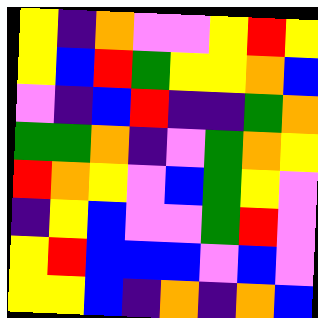[["yellow", "indigo", "orange", "violet", "violet", "yellow", "red", "yellow"], ["yellow", "blue", "red", "green", "yellow", "yellow", "orange", "blue"], ["violet", "indigo", "blue", "red", "indigo", "indigo", "green", "orange"], ["green", "green", "orange", "indigo", "violet", "green", "orange", "yellow"], ["red", "orange", "yellow", "violet", "blue", "green", "yellow", "violet"], ["indigo", "yellow", "blue", "violet", "violet", "green", "red", "violet"], ["yellow", "red", "blue", "blue", "blue", "violet", "blue", "violet"], ["yellow", "yellow", "blue", "indigo", "orange", "indigo", "orange", "blue"]]